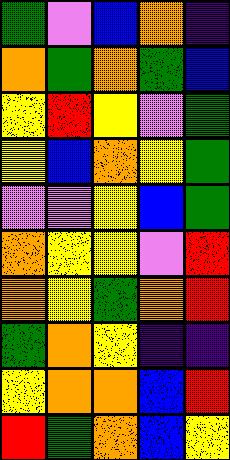[["green", "violet", "blue", "orange", "indigo"], ["orange", "green", "orange", "green", "blue"], ["yellow", "red", "yellow", "violet", "green"], ["yellow", "blue", "orange", "yellow", "green"], ["violet", "violet", "yellow", "blue", "green"], ["orange", "yellow", "yellow", "violet", "red"], ["orange", "yellow", "green", "orange", "red"], ["green", "orange", "yellow", "indigo", "indigo"], ["yellow", "orange", "orange", "blue", "red"], ["red", "green", "orange", "blue", "yellow"]]